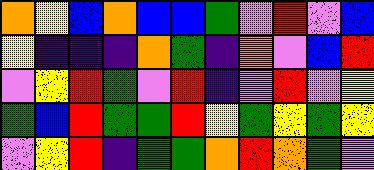[["orange", "yellow", "blue", "orange", "blue", "blue", "green", "violet", "red", "violet", "blue"], ["yellow", "indigo", "indigo", "indigo", "orange", "green", "indigo", "orange", "violet", "blue", "red"], ["violet", "yellow", "red", "green", "violet", "red", "indigo", "violet", "red", "violet", "yellow"], ["green", "blue", "red", "green", "green", "red", "yellow", "green", "yellow", "green", "yellow"], ["violet", "yellow", "red", "indigo", "green", "green", "orange", "red", "orange", "green", "violet"]]